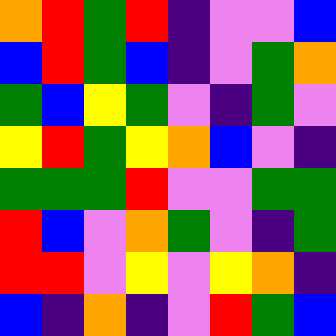[["orange", "red", "green", "red", "indigo", "violet", "violet", "blue"], ["blue", "red", "green", "blue", "indigo", "violet", "green", "orange"], ["green", "blue", "yellow", "green", "violet", "indigo", "green", "violet"], ["yellow", "red", "green", "yellow", "orange", "blue", "violet", "indigo"], ["green", "green", "green", "red", "violet", "violet", "green", "green"], ["red", "blue", "violet", "orange", "green", "violet", "indigo", "green"], ["red", "red", "violet", "yellow", "violet", "yellow", "orange", "indigo"], ["blue", "indigo", "orange", "indigo", "violet", "red", "green", "blue"]]